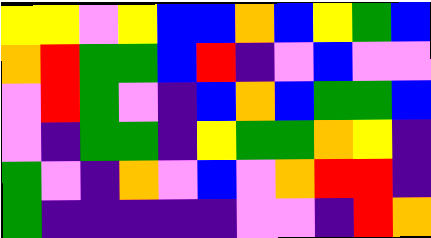[["yellow", "yellow", "violet", "yellow", "blue", "blue", "orange", "blue", "yellow", "green", "blue"], ["orange", "red", "green", "green", "blue", "red", "indigo", "violet", "blue", "violet", "violet"], ["violet", "red", "green", "violet", "indigo", "blue", "orange", "blue", "green", "green", "blue"], ["violet", "indigo", "green", "green", "indigo", "yellow", "green", "green", "orange", "yellow", "indigo"], ["green", "violet", "indigo", "orange", "violet", "blue", "violet", "orange", "red", "red", "indigo"], ["green", "indigo", "indigo", "indigo", "indigo", "indigo", "violet", "violet", "indigo", "red", "orange"]]